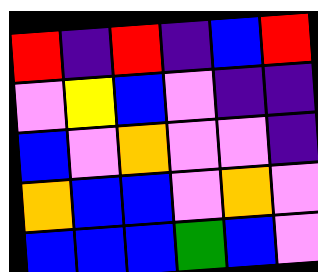[["red", "indigo", "red", "indigo", "blue", "red"], ["violet", "yellow", "blue", "violet", "indigo", "indigo"], ["blue", "violet", "orange", "violet", "violet", "indigo"], ["orange", "blue", "blue", "violet", "orange", "violet"], ["blue", "blue", "blue", "green", "blue", "violet"]]